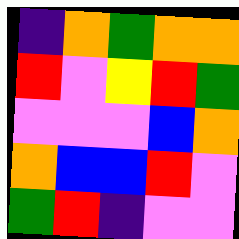[["indigo", "orange", "green", "orange", "orange"], ["red", "violet", "yellow", "red", "green"], ["violet", "violet", "violet", "blue", "orange"], ["orange", "blue", "blue", "red", "violet"], ["green", "red", "indigo", "violet", "violet"]]